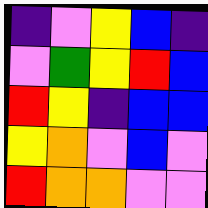[["indigo", "violet", "yellow", "blue", "indigo"], ["violet", "green", "yellow", "red", "blue"], ["red", "yellow", "indigo", "blue", "blue"], ["yellow", "orange", "violet", "blue", "violet"], ["red", "orange", "orange", "violet", "violet"]]